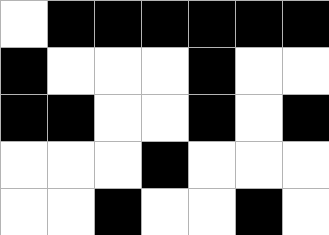[["white", "black", "black", "black", "black", "black", "black"], ["black", "white", "white", "white", "black", "white", "white"], ["black", "black", "white", "white", "black", "white", "black"], ["white", "white", "white", "black", "white", "white", "white"], ["white", "white", "black", "white", "white", "black", "white"]]